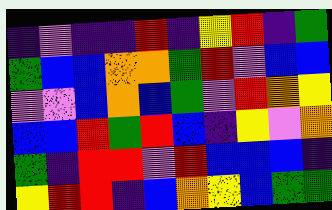[["indigo", "violet", "indigo", "indigo", "red", "indigo", "yellow", "red", "indigo", "green"], ["green", "blue", "blue", "orange", "orange", "green", "red", "violet", "blue", "blue"], ["violet", "violet", "blue", "orange", "blue", "green", "violet", "red", "orange", "yellow"], ["blue", "blue", "red", "green", "red", "blue", "indigo", "yellow", "violet", "orange"], ["green", "indigo", "red", "red", "violet", "red", "blue", "blue", "blue", "indigo"], ["yellow", "red", "red", "indigo", "blue", "orange", "yellow", "blue", "green", "green"]]